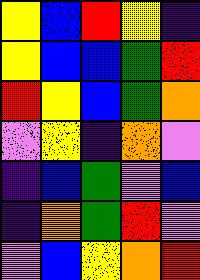[["yellow", "blue", "red", "yellow", "indigo"], ["yellow", "blue", "blue", "green", "red"], ["red", "yellow", "blue", "green", "orange"], ["violet", "yellow", "indigo", "orange", "violet"], ["indigo", "blue", "green", "violet", "blue"], ["indigo", "orange", "green", "red", "violet"], ["violet", "blue", "yellow", "orange", "red"]]